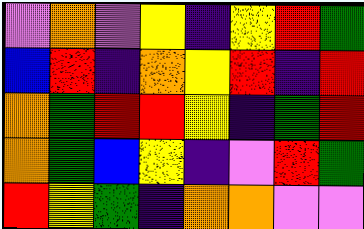[["violet", "orange", "violet", "yellow", "indigo", "yellow", "red", "green"], ["blue", "red", "indigo", "orange", "yellow", "red", "indigo", "red"], ["orange", "green", "red", "red", "yellow", "indigo", "green", "red"], ["orange", "green", "blue", "yellow", "indigo", "violet", "red", "green"], ["red", "yellow", "green", "indigo", "orange", "orange", "violet", "violet"]]